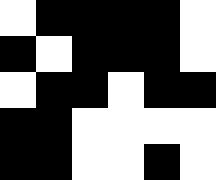[["white", "black", "black", "black", "black", "white"], ["black", "white", "black", "black", "black", "white"], ["white", "black", "black", "white", "black", "black"], ["black", "black", "white", "white", "white", "white"], ["black", "black", "white", "white", "black", "white"]]